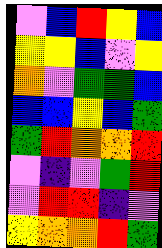[["violet", "blue", "red", "yellow", "blue"], ["yellow", "yellow", "blue", "violet", "yellow"], ["orange", "violet", "green", "green", "blue"], ["blue", "blue", "yellow", "blue", "green"], ["green", "red", "orange", "orange", "red"], ["violet", "indigo", "violet", "green", "red"], ["violet", "red", "red", "indigo", "violet"], ["yellow", "orange", "orange", "red", "green"]]